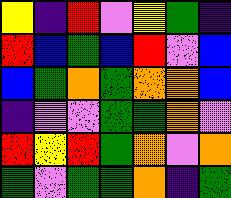[["yellow", "indigo", "red", "violet", "yellow", "green", "indigo"], ["red", "blue", "green", "blue", "red", "violet", "blue"], ["blue", "green", "orange", "green", "orange", "orange", "blue"], ["indigo", "violet", "violet", "green", "green", "orange", "violet"], ["red", "yellow", "red", "green", "orange", "violet", "orange"], ["green", "violet", "green", "green", "orange", "indigo", "green"]]